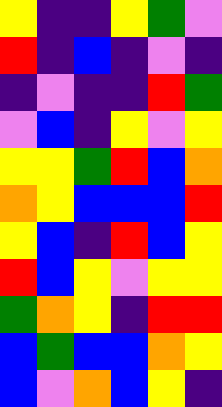[["yellow", "indigo", "indigo", "yellow", "green", "violet"], ["red", "indigo", "blue", "indigo", "violet", "indigo"], ["indigo", "violet", "indigo", "indigo", "red", "green"], ["violet", "blue", "indigo", "yellow", "violet", "yellow"], ["yellow", "yellow", "green", "red", "blue", "orange"], ["orange", "yellow", "blue", "blue", "blue", "red"], ["yellow", "blue", "indigo", "red", "blue", "yellow"], ["red", "blue", "yellow", "violet", "yellow", "yellow"], ["green", "orange", "yellow", "indigo", "red", "red"], ["blue", "green", "blue", "blue", "orange", "yellow"], ["blue", "violet", "orange", "blue", "yellow", "indigo"]]